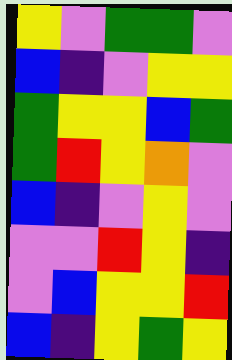[["yellow", "violet", "green", "green", "violet"], ["blue", "indigo", "violet", "yellow", "yellow"], ["green", "yellow", "yellow", "blue", "green"], ["green", "red", "yellow", "orange", "violet"], ["blue", "indigo", "violet", "yellow", "violet"], ["violet", "violet", "red", "yellow", "indigo"], ["violet", "blue", "yellow", "yellow", "red"], ["blue", "indigo", "yellow", "green", "yellow"]]